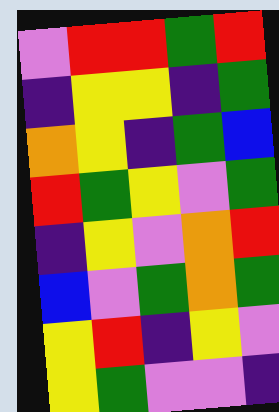[["violet", "red", "red", "green", "red"], ["indigo", "yellow", "yellow", "indigo", "green"], ["orange", "yellow", "indigo", "green", "blue"], ["red", "green", "yellow", "violet", "green"], ["indigo", "yellow", "violet", "orange", "red"], ["blue", "violet", "green", "orange", "green"], ["yellow", "red", "indigo", "yellow", "violet"], ["yellow", "green", "violet", "violet", "indigo"]]